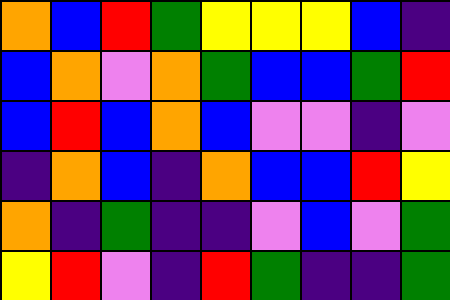[["orange", "blue", "red", "green", "yellow", "yellow", "yellow", "blue", "indigo"], ["blue", "orange", "violet", "orange", "green", "blue", "blue", "green", "red"], ["blue", "red", "blue", "orange", "blue", "violet", "violet", "indigo", "violet"], ["indigo", "orange", "blue", "indigo", "orange", "blue", "blue", "red", "yellow"], ["orange", "indigo", "green", "indigo", "indigo", "violet", "blue", "violet", "green"], ["yellow", "red", "violet", "indigo", "red", "green", "indigo", "indigo", "green"]]